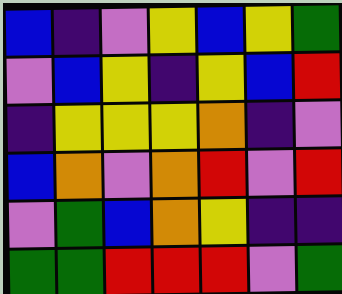[["blue", "indigo", "violet", "yellow", "blue", "yellow", "green"], ["violet", "blue", "yellow", "indigo", "yellow", "blue", "red"], ["indigo", "yellow", "yellow", "yellow", "orange", "indigo", "violet"], ["blue", "orange", "violet", "orange", "red", "violet", "red"], ["violet", "green", "blue", "orange", "yellow", "indigo", "indigo"], ["green", "green", "red", "red", "red", "violet", "green"]]